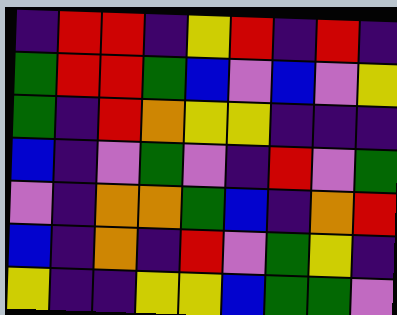[["indigo", "red", "red", "indigo", "yellow", "red", "indigo", "red", "indigo"], ["green", "red", "red", "green", "blue", "violet", "blue", "violet", "yellow"], ["green", "indigo", "red", "orange", "yellow", "yellow", "indigo", "indigo", "indigo"], ["blue", "indigo", "violet", "green", "violet", "indigo", "red", "violet", "green"], ["violet", "indigo", "orange", "orange", "green", "blue", "indigo", "orange", "red"], ["blue", "indigo", "orange", "indigo", "red", "violet", "green", "yellow", "indigo"], ["yellow", "indigo", "indigo", "yellow", "yellow", "blue", "green", "green", "violet"]]